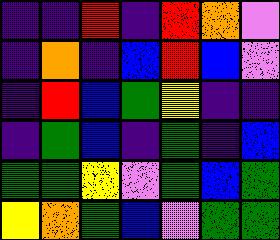[["indigo", "indigo", "red", "indigo", "red", "orange", "violet"], ["indigo", "orange", "indigo", "blue", "red", "blue", "violet"], ["indigo", "red", "blue", "green", "yellow", "indigo", "indigo"], ["indigo", "green", "blue", "indigo", "green", "indigo", "blue"], ["green", "green", "yellow", "violet", "green", "blue", "green"], ["yellow", "orange", "green", "blue", "violet", "green", "green"]]